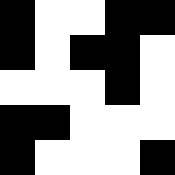[["black", "white", "white", "black", "black"], ["black", "white", "black", "black", "white"], ["white", "white", "white", "black", "white"], ["black", "black", "white", "white", "white"], ["black", "white", "white", "white", "black"]]